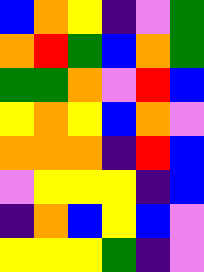[["blue", "orange", "yellow", "indigo", "violet", "green"], ["orange", "red", "green", "blue", "orange", "green"], ["green", "green", "orange", "violet", "red", "blue"], ["yellow", "orange", "yellow", "blue", "orange", "violet"], ["orange", "orange", "orange", "indigo", "red", "blue"], ["violet", "yellow", "yellow", "yellow", "indigo", "blue"], ["indigo", "orange", "blue", "yellow", "blue", "violet"], ["yellow", "yellow", "yellow", "green", "indigo", "violet"]]